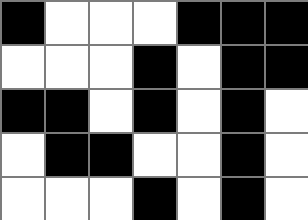[["black", "white", "white", "white", "black", "black", "black"], ["white", "white", "white", "black", "white", "black", "black"], ["black", "black", "white", "black", "white", "black", "white"], ["white", "black", "black", "white", "white", "black", "white"], ["white", "white", "white", "black", "white", "black", "white"]]